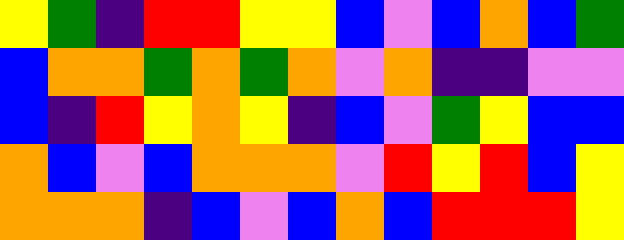[["yellow", "green", "indigo", "red", "red", "yellow", "yellow", "blue", "violet", "blue", "orange", "blue", "green"], ["blue", "orange", "orange", "green", "orange", "green", "orange", "violet", "orange", "indigo", "indigo", "violet", "violet"], ["blue", "indigo", "red", "yellow", "orange", "yellow", "indigo", "blue", "violet", "green", "yellow", "blue", "blue"], ["orange", "blue", "violet", "blue", "orange", "orange", "orange", "violet", "red", "yellow", "red", "blue", "yellow"], ["orange", "orange", "orange", "indigo", "blue", "violet", "blue", "orange", "blue", "red", "red", "red", "yellow"]]